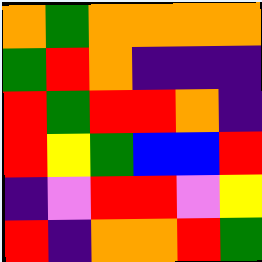[["orange", "green", "orange", "orange", "orange", "orange"], ["green", "red", "orange", "indigo", "indigo", "indigo"], ["red", "green", "red", "red", "orange", "indigo"], ["red", "yellow", "green", "blue", "blue", "red"], ["indigo", "violet", "red", "red", "violet", "yellow"], ["red", "indigo", "orange", "orange", "red", "green"]]